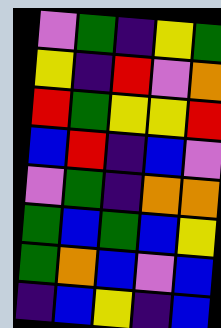[["violet", "green", "indigo", "yellow", "green"], ["yellow", "indigo", "red", "violet", "orange"], ["red", "green", "yellow", "yellow", "red"], ["blue", "red", "indigo", "blue", "violet"], ["violet", "green", "indigo", "orange", "orange"], ["green", "blue", "green", "blue", "yellow"], ["green", "orange", "blue", "violet", "blue"], ["indigo", "blue", "yellow", "indigo", "blue"]]